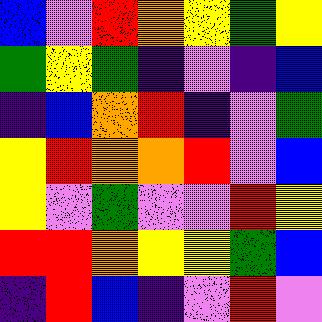[["blue", "violet", "red", "orange", "yellow", "green", "yellow"], ["green", "yellow", "green", "indigo", "violet", "indigo", "blue"], ["indigo", "blue", "orange", "red", "indigo", "violet", "green"], ["yellow", "red", "orange", "orange", "red", "violet", "blue"], ["yellow", "violet", "green", "violet", "violet", "red", "yellow"], ["red", "red", "orange", "yellow", "yellow", "green", "blue"], ["indigo", "red", "blue", "indigo", "violet", "red", "violet"]]